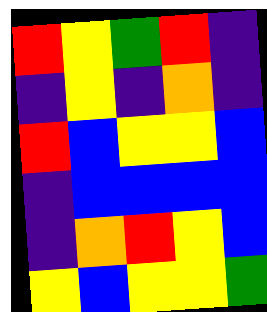[["red", "yellow", "green", "red", "indigo"], ["indigo", "yellow", "indigo", "orange", "indigo"], ["red", "blue", "yellow", "yellow", "blue"], ["indigo", "blue", "blue", "blue", "blue"], ["indigo", "orange", "red", "yellow", "blue"], ["yellow", "blue", "yellow", "yellow", "green"]]